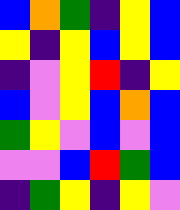[["blue", "orange", "green", "indigo", "yellow", "blue"], ["yellow", "indigo", "yellow", "blue", "yellow", "blue"], ["indigo", "violet", "yellow", "red", "indigo", "yellow"], ["blue", "violet", "yellow", "blue", "orange", "blue"], ["green", "yellow", "violet", "blue", "violet", "blue"], ["violet", "violet", "blue", "red", "green", "blue"], ["indigo", "green", "yellow", "indigo", "yellow", "violet"]]